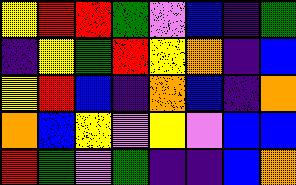[["yellow", "red", "red", "green", "violet", "blue", "indigo", "green"], ["indigo", "yellow", "green", "red", "yellow", "orange", "indigo", "blue"], ["yellow", "red", "blue", "indigo", "orange", "blue", "indigo", "orange"], ["orange", "blue", "yellow", "violet", "yellow", "violet", "blue", "blue"], ["red", "green", "violet", "green", "indigo", "indigo", "blue", "orange"]]